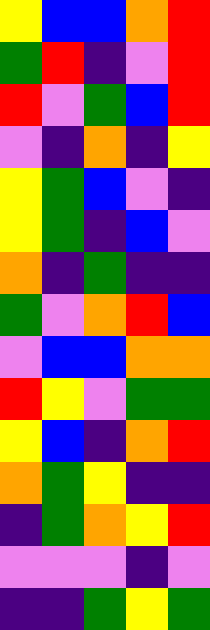[["yellow", "blue", "blue", "orange", "red"], ["green", "red", "indigo", "violet", "red"], ["red", "violet", "green", "blue", "red"], ["violet", "indigo", "orange", "indigo", "yellow"], ["yellow", "green", "blue", "violet", "indigo"], ["yellow", "green", "indigo", "blue", "violet"], ["orange", "indigo", "green", "indigo", "indigo"], ["green", "violet", "orange", "red", "blue"], ["violet", "blue", "blue", "orange", "orange"], ["red", "yellow", "violet", "green", "green"], ["yellow", "blue", "indigo", "orange", "red"], ["orange", "green", "yellow", "indigo", "indigo"], ["indigo", "green", "orange", "yellow", "red"], ["violet", "violet", "violet", "indigo", "violet"], ["indigo", "indigo", "green", "yellow", "green"]]